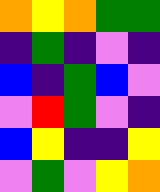[["orange", "yellow", "orange", "green", "green"], ["indigo", "green", "indigo", "violet", "indigo"], ["blue", "indigo", "green", "blue", "violet"], ["violet", "red", "green", "violet", "indigo"], ["blue", "yellow", "indigo", "indigo", "yellow"], ["violet", "green", "violet", "yellow", "orange"]]